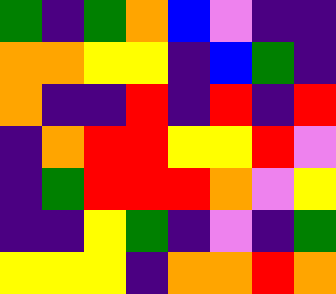[["green", "indigo", "green", "orange", "blue", "violet", "indigo", "indigo"], ["orange", "orange", "yellow", "yellow", "indigo", "blue", "green", "indigo"], ["orange", "indigo", "indigo", "red", "indigo", "red", "indigo", "red"], ["indigo", "orange", "red", "red", "yellow", "yellow", "red", "violet"], ["indigo", "green", "red", "red", "red", "orange", "violet", "yellow"], ["indigo", "indigo", "yellow", "green", "indigo", "violet", "indigo", "green"], ["yellow", "yellow", "yellow", "indigo", "orange", "orange", "red", "orange"]]